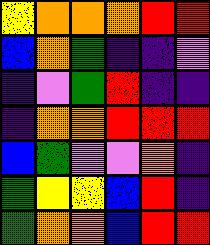[["yellow", "orange", "orange", "orange", "red", "red"], ["blue", "orange", "green", "indigo", "indigo", "violet"], ["indigo", "violet", "green", "red", "indigo", "indigo"], ["indigo", "orange", "orange", "red", "red", "red"], ["blue", "green", "violet", "violet", "orange", "indigo"], ["green", "yellow", "yellow", "blue", "red", "indigo"], ["green", "orange", "orange", "blue", "red", "red"]]